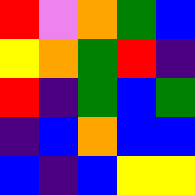[["red", "violet", "orange", "green", "blue"], ["yellow", "orange", "green", "red", "indigo"], ["red", "indigo", "green", "blue", "green"], ["indigo", "blue", "orange", "blue", "blue"], ["blue", "indigo", "blue", "yellow", "yellow"]]